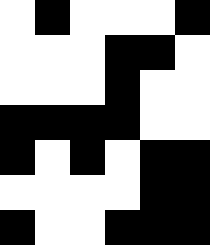[["white", "black", "white", "white", "white", "black"], ["white", "white", "white", "black", "black", "white"], ["white", "white", "white", "black", "white", "white"], ["black", "black", "black", "black", "white", "white"], ["black", "white", "black", "white", "black", "black"], ["white", "white", "white", "white", "black", "black"], ["black", "white", "white", "black", "black", "black"]]